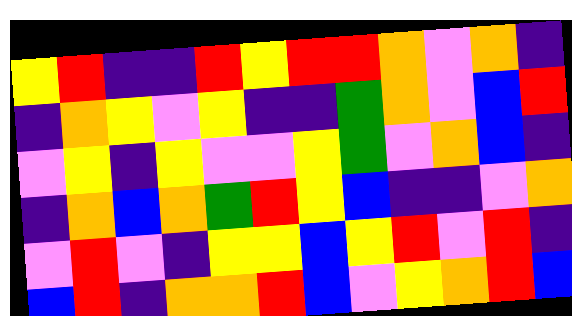[["yellow", "red", "indigo", "indigo", "red", "yellow", "red", "red", "orange", "violet", "orange", "indigo"], ["indigo", "orange", "yellow", "violet", "yellow", "indigo", "indigo", "green", "orange", "violet", "blue", "red"], ["violet", "yellow", "indigo", "yellow", "violet", "violet", "yellow", "green", "violet", "orange", "blue", "indigo"], ["indigo", "orange", "blue", "orange", "green", "red", "yellow", "blue", "indigo", "indigo", "violet", "orange"], ["violet", "red", "violet", "indigo", "yellow", "yellow", "blue", "yellow", "red", "violet", "red", "indigo"], ["blue", "red", "indigo", "orange", "orange", "red", "blue", "violet", "yellow", "orange", "red", "blue"]]